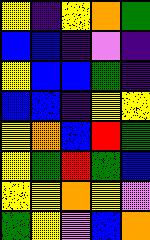[["yellow", "indigo", "yellow", "orange", "green"], ["blue", "blue", "indigo", "violet", "indigo"], ["yellow", "blue", "blue", "green", "indigo"], ["blue", "blue", "indigo", "yellow", "yellow"], ["yellow", "orange", "blue", "red", "green"], ["yellow", "green", "red", "green", "blue"], ["yellow", "yellow", "orange", "yellow", "violet"], ["green", "yellow", "violet", "blue", "orange"]]